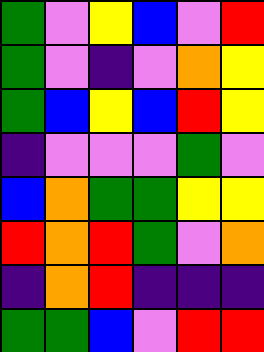[["green", "violet", "yellow", "blue", "violet", "red"], ["green", "violet", "indigo", "violet", "orange", "yellow"], ["green", "blue", "yellow", "blue", "red", "yellow"], ["indigo", "violet", "violet", "violet", "green", "violet"], ["blue", "orange", "green", "green", "yellow", "yellow"], ["red", "orange", "red", "green", "violet", "orange"], ["indigo", "orange", "red", "indigo", "indigo", "indigo"], ["green", "green", "blue", "violet", "red", "red"]]